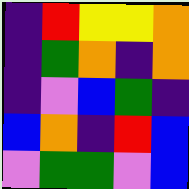[["indigo", "red", "yellow", "yellow", "orange"], ["indigo", "green", "orange", "indigo", "orange"], ["indigo", "violet", "blue", "green", "indigo"], ["blue", "orange", "indigo", "red", "blue"], ["violet", "green", "green", "violet", "blue"]]